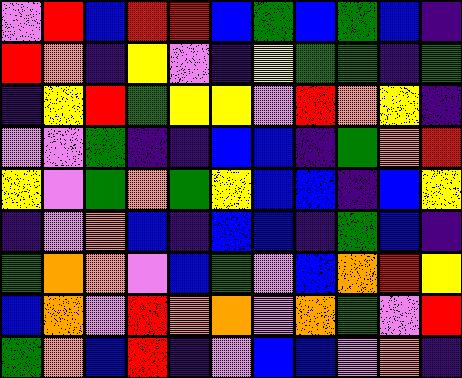[["violet", "red", "blue", "red", "red", "blue", "green", "blue", "green", "blue", "indigo"], ["red", "orange", "indigo", "yellow", "violet", "indigo", "yellow", "green", "green", "indigo", "green"], ["indigo", "yellow", "red", "green", "yellow", "yellow", "violet", "red", "orange", "yellow", "indigo"], ["violet", "violet", "green", "indigo", "indigo", "blue", "blue", "indigo", "green", "orange", "red"], ["yellow", "violet", "green", "orange", "green", "yellow", "blue", "blue", "indigo", "blue", "yellow"], ["indigo", "violet", "orange", "blue", "indigo", "blue", "blue", "indigo", "green", "blue", "indigo"], ["green", "orange", "orange", "violet", "blue", "green", "violet", "blue", "orange", "red", "yellow"], ["blue", "orange", "violet", "red", "orange", "orange", "violet", "orange", "green", "violet", "red"], ["green", "orange", "blue", "red", "indigo", "violet", "blue", "blue", "violet", "orange", "indigo"]]